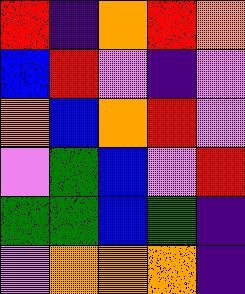[["red", "indigo", "orange", "red", "orange"], ["blue", "red", "violet", "indigo", "violet"], ["orange", "blue", "orange", "red", "violet"], ["violet", "green", "blue", "violet", "red"], ["green", "green", "blue", "green", "indigo"], ["violet", "orange", "orange", "orange", "indigo"]]